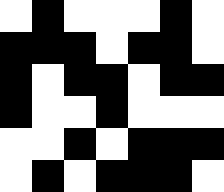[["white", "black", "white", "white", "white", "black", "white"], ["black", "black", "black", "white", "black", "black", "white"], ["black", "white", "black", "black", "white", "black", "black"], ["black", "white", "white", "black", "white", "white", "white"], ["white", "white", "black", "white", "black", "black", "black"], ["white", "black", "white", "black", "black", "black", "white"]]